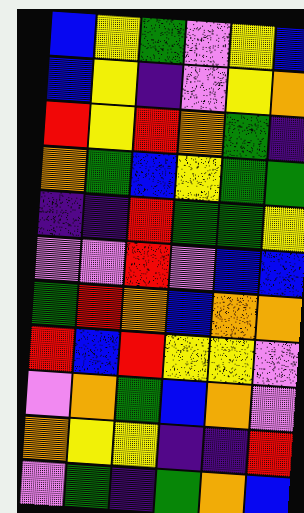[["blue", "yellow", "green", "violet", "yellow", "blue"], ["blue", "yellow", "indigo", "violet", "yellow", "orange"], ["red", "yellow", "red", "orange", "green", "indigo"], ["orange", "green", "blue", "yellow", "green", "green"], ["indigo", "indigo", "red", "green", "green", "yellow"], ["violet", "violet", "red", "violet", "blue", "blue"], ["green", "red", "orange", "blue", "orange", "orange"], ["red", "blue", "red", "yellow", "yellow", "violet"], ["violet", "orange", "green", "blue", "orange", "violet"], ["orange", "yellow", "yellow", "indigo", "indigo", "red"], ["violet", "green", "indigo", "green", "orange", "blue"]]